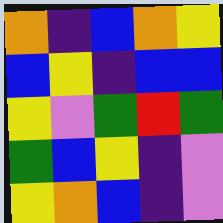[["orange", "indigo", "blue", "orange", "yellow"], ["blue", "yellow", "indigo", "blue", "blue"], ["yellow", "violet", "green", "red", "green"], ["green", "blue", "yellow", "indigo", "violet"], ["yellow", "orange", "blue", "indigo", "violet"]]